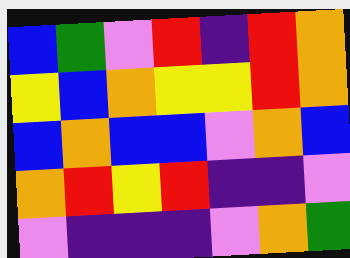[["blue", "green", "violet", "red", "indigo", "red", "orange"], ["yellow", "blue", "orange", "yellow", "yellow", "red", "orange"], ["blue", "orange", "blue", "blue", "violet", "orange", "blue"], ["orange", "red", "yellow", "red", "indigo", "indigo", "violet"], ["violet", "indigo", "indigo", "indigo", "violet", "orange", "green"]]